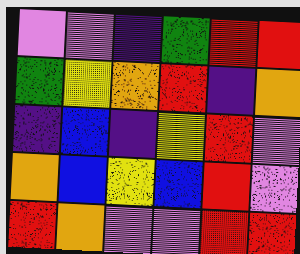[["violet", "violet", "indigo", "green", "red", "red"], ["green", "yellow", "orange", "red", "indigo", "orange"], ["indigo", "blue", "indigo", "yellow", "red", "violet"], ["orange", "blue", "yellow", "blue", "red", "violet"], ["red", "orange", "violet", "violet", "red", "red"]]